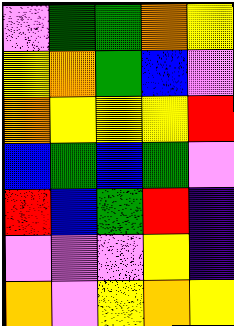[["violet", "green", "green", "orange", "yellow"], ["yellow", "orange", "green", "blue", "violet"], ["orange", "yellow", "yellow", "yellow", "red"], ["blue", "green", "blue", "green", "violet"], ["red", "blue", "green", "red", "indigo"], ["violet", "violet", "violet", "yellow", "indigo"], ["orange", "violet", "yellow", "orange", "yellow"]]